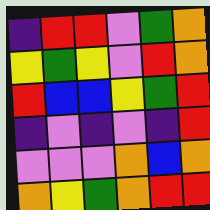[["indigo", "red", "red", "violet", "green", "orange"], ["yellow", "green", "yellow", "violet", "red", "orange"], ["red", "blue", "blue", "yellow", "green", "red"], ["indigo", "violet", "indigo", "violet", "indigo", "red"], ["violet", "violet", "violet", "orange", "blue", "orange"], ["orange", "yellow", "green", "orange", "red", "red"]]